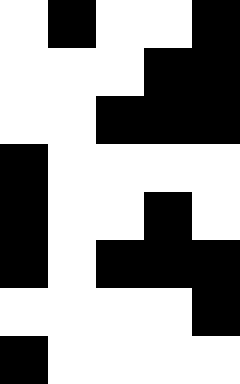[["white", "black", "white", "white", "black"], ["white", "white", "white", "black", "black"], ["white", "white", "black", "black", "black"], ["black", "white", "white", "white", "white"], ["black", "white", "white", "black", "white"], ["black", "white", "black", "black", "black"], ["white", "white", "white", "white", "black"], ["black", "white", "white", "white", "white"]]